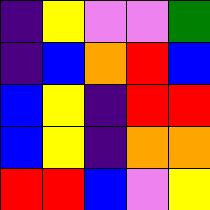[["indigo", "yellow", "violet", "violet", "green"], ["indigo", "blue", "orange", "red", "blue"], ["blue", "yellow", "indigo", "red", "red"], ["blue", "yellow", "indigo", "orange", "orange"], ["red", "red", "blue", "violet", "yellow"]]